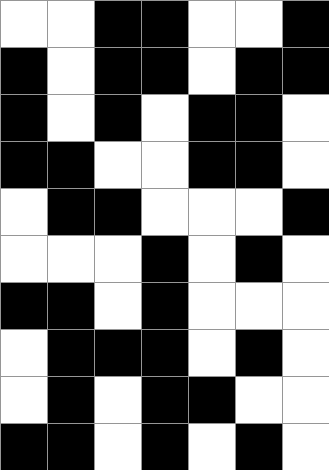[["white", "white", "black", "black", "white", "white", "black"], ["black", "white", "black", "black", "white", "black", "black"], ["black", "white", "black", "white", "black", "black", "white"], ["black", "black", "white", "white", "black", "black", "white"], ["white", "black", "black", "white", "white", "white", "black"], ["white", "white", "white", "black", "white", "black", "white"], ["black", "black", "white", "black", "white", "white", "white"], ["white", "black", "black", "black", "white", "black", "white"], ["white", "black", "white", "black", "black", "white", "white"], ["black", "black", "white", "black", "white", "black", "white"]]